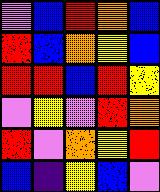[["violet", "blue", "red", "orange", "blue"], ["red", "blue", "orange", "yellow", "blue"], ["red", "red", "blue", "red", "yellow"], ["violet", "yellow", "violet", "red", "orange"], ["red", "violet", "orange", "yellow", "red"], ["blue", "indigo", "yellow", "blue", "violet"]]